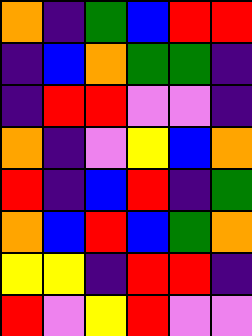[["orange", "indigo", "green", "blue", "red", "red"], ["indigo", "blue", "orange", "green", "green", "indigo"], ["indigo", "red", "red", "violet", "violet", "indigo"], ["orange", "indigo", "violet", "yellow", "blue", "orange"], ["red", "indigo", "blue", "red", "indigo", "green"], ["orange", "blue", "red", "blue", "green", "orange"], ["yellow", "yellow", "indigo", "red", "red", "indigo"], ["red", "violet", "yellow", "red", "violet", "violet"]]